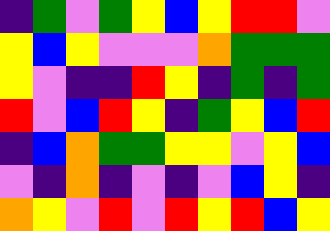[["indigo", "green", "violet", "green", "yellow", "blue", "yellow", "red", "red", "violet"], ["yellow", "blue", "yellow", "violet", "violet", "violet", "orange", "green", "green", "green"], ["yellow", "violet", "indigo", "indigo", "red", "yellow", "indigo", "green", "indigo", "green"], ["red", "violet", "blue", "red", "yellow", "indigo", "green", "yellow", "blue", "red"], ["indigo", "blue", "orange", "green", "green", "yellow", "yellow", "violet", "yellow", "blue"], ["violet", "indigo", "orange", "indigo", "violet", "indigo", "violet", "blue", "yellow", "indigo"], ["orange", "yellow", "violet", "red", "violet", "red", "yellow", "red", "blue", "yellow"]]